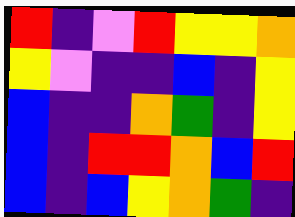[["red", "indigo", "violet", "red", "yellow", "yellow", "orange"], ["yellow", "violet", "indigo", "indigo", "blue", "indigo", "yellow"], ["blue", "indigo", "indigo", "orange", "green", "indigo", "yellow"], ["blue", "indigo", "red", "red", "orange", "blue", "red"], ["blue", "indigo", "blue", "yellow", "orange", "green", "indigo"]]